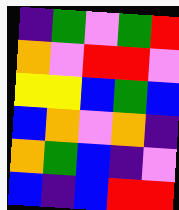[["indigo", "green", "violet", "green", "red"], ["orange", "violet", "red", "red", "violet"], ["yellow", "yellow", "blue", "green", "blue"], ["blue", "orange", "violet", "orange", "indigo"], ["orange", "green", "blue", "indigo", "violet"], ["blue", "indigo", "blue", "red", "red"]]